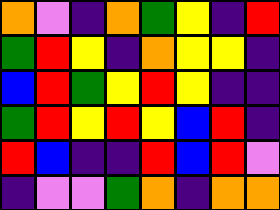[["orange", "violet", "indigo", "orange", "green", "yellow", "indigo", "red"], ["green", "red", "yellow", "indigo", "orange", "yellow", "yellow", "indigo"], ["blue", "red", "green", "yellow", "red", "yellow", "indigo", "indigo"], ["green", "red", "yellow", "red", "yellow", "blue", "red", "indigo"], ["red", "blue", "indigo", "indigo", "red", "blue", "red", "violet"], ["indigo", "violet", "violet", "green", "orange", "indigo", "orange", "orange"]]